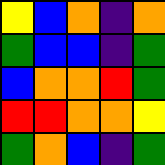[["yellow", "blue", "orange", "indigo", "orange"], ["green", "blue", "blue", "indigo", "green"], ["blue", "orange", "orange", "red", "green"], ["red", "red", "orange", "orange", "yellow"], ["green", "orange", "blue", "indigo", "green"]]